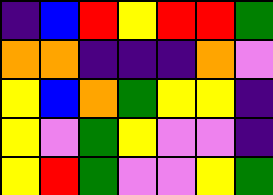[["indigo", "blue", "red", "yellow", "red", "red", "green"], ["orange", "orange", "indigo", "indigo", "indigo", "orange", "violet"], ["yellow", "blue", "orange", "green", "yellow", "yellow", "indigo"], ["yellow", "violet", "green", "yellow", "violet", "violet", "indigo"], ["yellow", "red", "green", "violet", "violet", "yellow", "green"]]